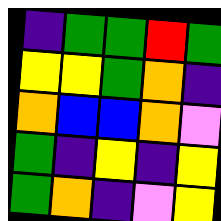[["indigo", "green", "green", "red", "green"], ["yellow", "yellow", "green", "orange", "indigo"], ["orange", "blue", "blue", "orange", "violet"], ["green", "indigo", "yellow", "indigo", "yellow"], ["green", "orange", "indigo", "violet", "yellow"]]